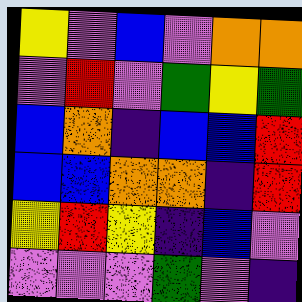[["yellow", "violet", "blue", "violet", "orange", "orange"], ["violet", "red", "violet", "green", "yellow", "green"], ["blue", "orange", "indigo", "blue", "blue", "red"], ["blue", "blue", "orange", "orange", "indigo", "red"], ["yellow", "red", "yellow", "indigo", "blue", "violet"], ["violet", "violet", "violet", "green", "violet", "indigo"]]